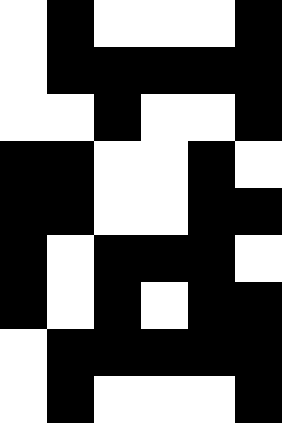[["white", "black", "white", "white", "white", "black"], ["white", "black", "black", "black", "black", "black"], ["white", "white", "black", "white", "white", "black"], ["black", "black", "white", "white", "black", "white"], ["black", "black", "white", "white", "black", "black"], ["black", "white", "black", "black", "black", "white"], ["black", "white", "black", "white", "black", "black"], ["white", "black", "black", "black", "black", "black"], ["white", "black", "white", "white", "white", "black"]]